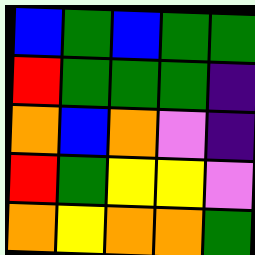[["blue", "green", "blue", "green", "green"], ["red", "green", "green", "green", "indigo"], ["orange", "blue", "orange", "violet", "indigo"], ["red", "green", "yellow", "yellow", "violet"], ["orange", "yellow", "orange", "orange", "green"]]